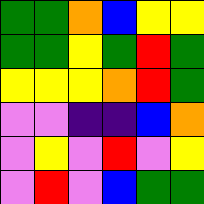[["green", "green", "orange", "blue", "yellow", "yellow"], ["green", "green", "yellow", "green", "red", "green"], ["yellow", "yellow", "yellow", "orange", "red", "green"], ["violet", "violet", "indigo", "indigo", "blue", "orange"], ["violet", "yellow", "violet", "red", "violet", "yellow"], ["violet", "red", "violet", "blue", "green", "green"]]